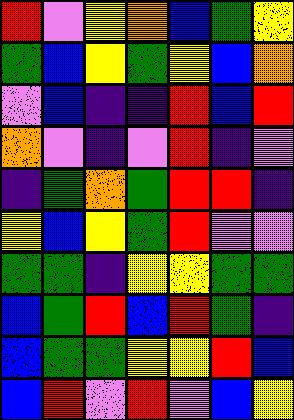[["red", "violet", "yellow", "orange", "blue", "green", "yellow"], ["green", "blue", "yellow", "green", "yellow", "blue", "orange"], ["violet", "blue", "indigo", "indigo", "red", "blue", "red"], ["orange", "violet", "indigo", "violet", "red", "indigo", "violet"], ["indigo", "green", "orange", "green", "red", "red", "indigo"], ["yellow", "blue", "yellow", "green", "red", "violet", "violet"], ["green", "green", "indigo", "yellow", "yellow", "green", "green"], ["blue", "green", "red", "blue", "red", "green", "indigo"], ["blue", "green", "green", "yellow", "yellow", "red", "blue"], ["blue", "red", "violet", "red", "violet", "blue", "yellow"]]